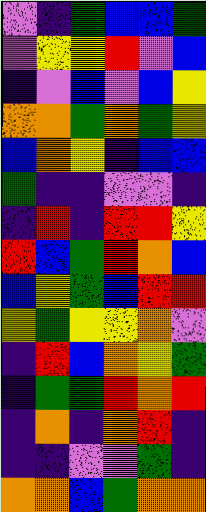[["violet", "indigo", "green", "blue", "blue", "green"], ["violet", "yellow", "yellow", "red", "violet", "blue"], ["indigo", "violet", "blue", "violet", "blue", "yellow"], ["orange", "orange", "green", "orange", "green", "yellow"], ["blue", "orange", "yellow", "indigo", "blue", "blue"], ["green", "indigo", "indigo", "violet", "violet", "indigo"], ["indigo", "red", "indigo", "red", "red", "yellow"], ["red", "blue", "green", "red", "orange", "blue"], ["blue", "yellow", "green", "blue", "red", "red"], ["yellow", "green", "yellow", "yellow", "orange", "violet"], ["indigo", "red", "blue", "orange", "yellow", "green"], ["indigo", "green", "green", "red", "orange", "red"], ["indigo", "orange", "indigo", "orange", "red", "indigo"], ["indigo", "indigo", "violet", "violet", "green", "indigo"], ["orange", "orange", "blue", "green", "orange", "orange"]]